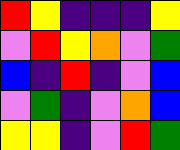[["red", "yellow", "indigo", "indigo", "indigo", "yellow"], ["violet", "red", "yellow", "orange", "violet", "green"], ["blue", "indigo", "red", "indigo", "violet", "blue"], ["violet", "green", "indigo", "violet", "orange", "blue"], ["yellow", "yellow", "indigo", "violet", "red", "green"]]